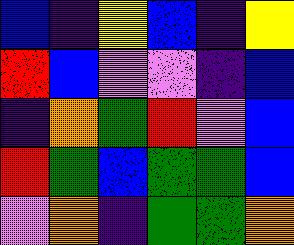[["blue", "indigo", "yellow", "blue", "indigo", "yellow"], ["red", "blue", "violet", "violet", "indigo", "blue"], ["indigo", "orange", "green", "red", "violet", "blue"], ["red", "green", "blue", "green", "green", "blue"], ["violet", "orange", "indigo", "green", "green", "orange"]]